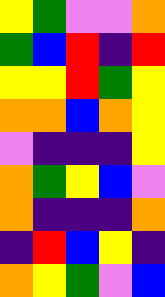[["yellow", "green", "violet", "violet", "orange"], ["green", "blue", "red", "indigo", "red"], ["yellow", "yellow", "red", "green", "yellow"], ["orange", "orange", "blue", "orange", "yellow"], ["violet", "indigo", "indigo", "indigo", "yellow"], ["orange", "green", "yellow", "blue", "violet"], ["orange", "indigo", "indigo", "indigo", "orange"], ["indigo", "red", "blue", "yellow", "indigo"], ["orange", "yellow", "green", "violet", "blue"]]